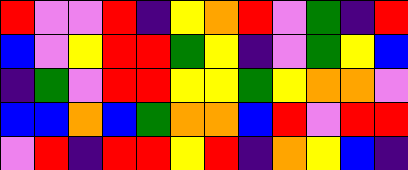[["red", "violet", "violet", "red", "indigo", "yellow", "orange", "red", "violet", "green", "indigo", "red"], ["blue", "violet", "yellow", "red", "red", "green", "yellow", "indigo", "violet", "green", "yellow", "blue"], ["indigo", "green", "violet", "red", "red", "yellow", "yellow", "green", "yellow", "orange", "orange", "violet"], ["blue", "blue", "orange", "blue", "green", "orange", "orange", "blue", "red", "violet", "red", "red"], ["violet", "red", "indigo", "red", "red", "yellow", "red", "indigo", "orange", "yellow", "blue", "indigo"]]